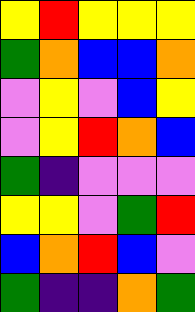[["yellow", "red", "yellow", "yellow", "yellow"], ["green", "orange", "blue", "blue", "orange"], ["violet", "yellow", "violet", "blue", "yellow"], ["violet", "yellow", "red", "orange", "blue"], ["green", "indigo", "violet", "violet", "violet"], ["yellow", "yellow", "violet", "green", "red"], ["blue", "orange", "red", "blue", "violet"], ["green", "indigo", "indigo", "orange", "green"]]